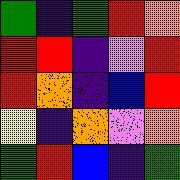[["green", "indigo", "green", "red", "orange"], ["red", "red", "indigo", "violet", "red"], ["red", "orange", "indigo", "blue", "red"], ["yellow", "indigo", "orange", "violet", "orange"], ["green", "red", "blue", "indigo", "green"]]